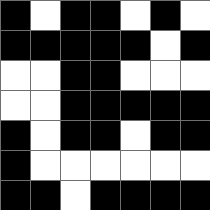[["black", "white", "black", "black", "white", "black", "white"], ["black", "black", "black", "black", "black", "white", "black"], ["white", "white", "black", "black", "white", "white", "white"], ["white", "white", "black", "black", "black", "black", "black"], ["black", "white", "black", "black", "white", "black", "black"], ["black", "white", "white", "white", "white", "white", "white"], ["black", "black", "white", "black", "black", "black", "black"]]